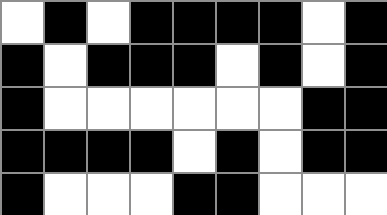[["white", "black", "white", "black", "black", "black", "black", "white", "black"], ["black", "white", "black", "black", "black", "white", "black", "white", "black"], ["black", "white", "white", "white", "white", "white", "white", "black", "black"], ["black", "black", "black", "black", "white", "black", "white", "black", "black"], ["black", "white", "white", "white", "black", "black", "white", "white", "white"]]